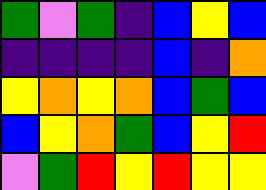[["green", "violet", "green", "indigo", "blue", "yellow", "blue"], ["indigo", "indigo", "indigo", "indigo", "blue", "indigo", "orange"], ["yellow", "orange", "yellow", "orange", "blue", "green", "blue"], ["blue", "yellow", "orange", "green", "blue", "yellow", "red"], ["violet", "green", "red", "yellow", "red", "yellow", "yellow"]]